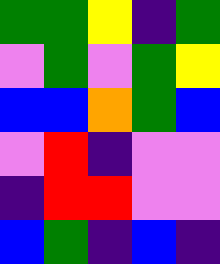[["green", "green", "yellow", "indigo", "green"], ["violet", "green", "violet", "green", "yellow"], ["blue", "blue", "orange", "green", "blue"], ["violet", "red", "indigo", "violet", "violet"], ["indigo", "red", "red", "violet", "violet"], ["blue", "green", "indigo", "blue", "indigo"]]